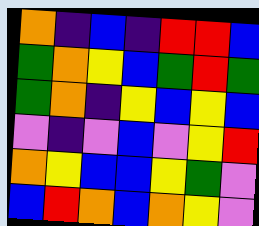[["orange", "indigo", "blue", "indigo", "red", "red", "blue"], ["green", "orange", "yellow", "blue", "green", "red", "green"], ["green", "orange", "indigo", "yellow", "blue", "yellow", "blue"], ["violet", "indigo", "violet", "blue", "violet", "yellow", "red"], ["orange", "yellow", "blue", "blue", "yellow", "green", "violet"], ["blue", "red", "orange", "blue", "orange", "yellow", "violet"]]